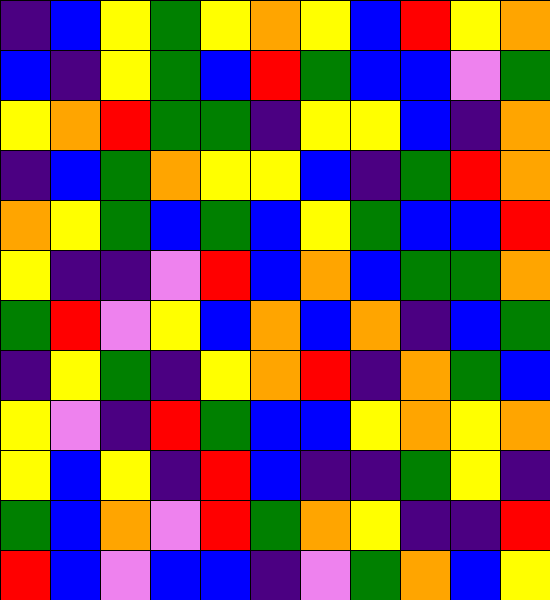[["indigo", "blue", "yellow", "green", "yellow", "orange", "yellow", "blue", "red", "yellow", "orange"], ["blue", "indigo", "yellow", "green", "blue", "red", "green", "blue", "blue", "violet", "green"], ["yellow", "orange", "red", "green", "green", "indigo", "yellow", "yellow", "blue", "indigo", "orange"], ["indigo", "blue", "green", "orange", "yellow", "yellow", "blue", "indigo", "green", "red", "orange"], ["orange", "yellow", "green", "blue", "green", "blue", "yellow", "green", "blue", "blue", "red"], ["yellow", "indigo", "indigo", "violet", "red", "blue", "orange", "blue", "green", "green", "orange"], ["green", "red", "violet", "yellow", "blue", "orange", "blue", "orange", "indigo", "blue", "green"], ["indigo", "yellow", "green", "indigo", "yellow", "orange", "red", "indigo", "orange", "green", "blue"], ["yellow", "violet", "indigo", "red", "green", "blue", "blue", "yellow", "orange", "yellow", "orange"], ["yellow", "blue", "yellow", "indigo", "red", "blue", "indigo", "indigo", "green", "yellow", "indigo"], ["green", "blue", "orange", "violet", "red", "green", "orange", "yellow", "indigo", "indigo", "red"], ["red", "blue", "violet", "blue", "blue", "indigo", "violet", "green", "orange", "blue", "yellow"]]